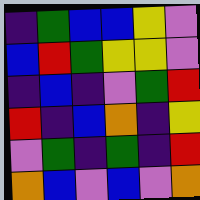[["indigo", "green", "blue", "blue", "yellow", "violet"], ["blue", "red", "green", "yellow", "yellow", "violet"], ["indigo", "blue", "indigo", "violet", "green", "red"], ["red", "indigo", "blue", "orange", "indigo", "yellow"], ["violet", "green", "indigo", "green", "indigo", "red"], ["orange", "blue", "violet", "blue", "violet", "orange"]]